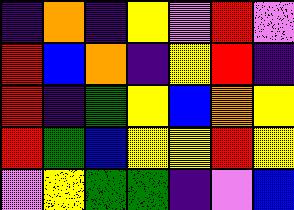[["indigo", "orange", "indigo", "yellow", "violet", "red", "violet"], ["red", "blue", "orange", "indigo", "yellow", "red", "indigo"], ["red", "indigo", "green", "yellow", "blue", "orange", "yellow"], ["red", "green", "blue", "yellow", "yellow", "red", "yellow"], ["violet", "yellow", "green", "green", "indigo", "violet", "blue"]]